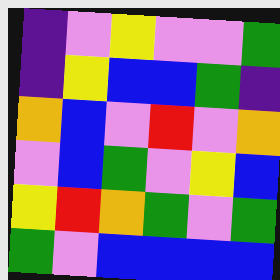[["indigo", "violet", "yellow", "violet", "violet", "green"], ["indigo", "yellow", "blue", "blue", "green", "indigo"], ["orange", "blue", "violet", "red", "violet", "orange"], ["violet", "blue", "green", "violet", "yellow", "blue"], ["yellow", "red", "orange", "green", "violet", "green"], ["green", "violet", "blue", "blue", "blue", "blue"]]